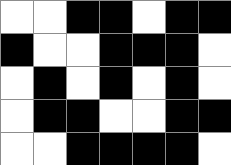[["white", "white", "black", "black", "white", "black", "black"], ["black", "white", "white", "black", "black", "black", "white"], ["white", "black", "white", "black", "white", "black", "white"], ["white", "black", "black", "white", "white", "black", "black"], ["white", "white", "black", "black", "black", "black", "white"]]